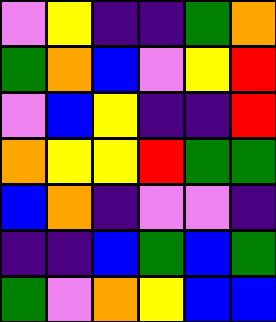[["violet", "yellow", "indigo", "indigo", "green", "orange"], ["green", "orange", "blue", "violet", "yellow", "red"], ["violet", "blue", "yellow", "indigo", "indigo", "red"], ["orange", "yellow", "yellow", "red", "green", "green"], ["blue", "orange", "indigo", "violet", "violet", "indigo"], ["indigo", "indigo", "blue", "green", "blue", "green"], ["green", "violet", "orange", "yellow", "blue", "blue"]]